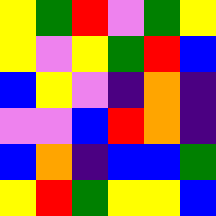[["yellow", "green", "red", "violet", "green", "yellow"], ["yellow", "violet", "yellow", "green", "red", "blue"], ["blue", "yellow", "violet", "indigo", "orange", "indigo"], ["violet", "violet", "blue", "red", "orange", "indigo"], ["blue", "orange", "indigo", "blue", "blue", "green"], ["yellow", "red", "green", "yellow", "yellow", "blue"]]